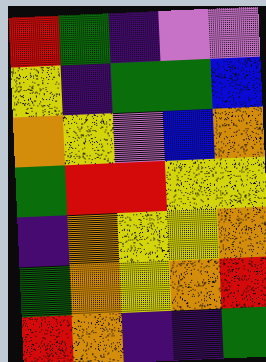[["red", "green", "indigo", "violet", "violet"], ["yellow", "indigo", "green", "green", "blue"], ["orange", "yellow", "violet", "blue", "orange"], ["green", "red", "red", "yellow", "yellow"], ["indigo", "orange", "yellow", "yellow", "orange"], ["green", "orange", "yellow", "orange", "red"], ["red", "orange", "indigo", "indigo", "green"]]